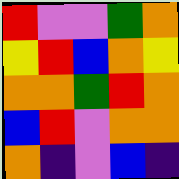[["red", "violet", "violet", "green", "orange"], ["yellow", "red", "blue", "orange", "yellow"], ["orange", "orange", "green", "red", "orange"], ["blue", "red", "violet", "orange", "orange"], ["orange", "indigo", "violet", "blue", "indigo"]]